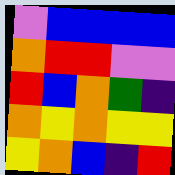[["violet", "blue", "blue", "blue", "blue"], ["orange", "red", "red", "violet", "violet"], ["red", "blue", "orange", "green", "indigo"], ["orange", "yellow", "orange", "yellow", "yellow"], ["yellow", "orange", "blue", "indigo", "red"]]